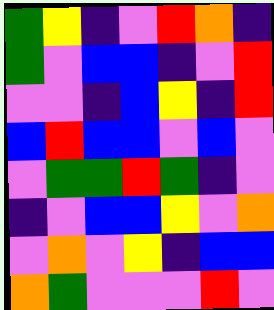[["green", "yellow", "indigo", "violet", "red", "orange", "indigo"], ["green", "violet", "blue", "blue", "indigo", "violet", "red"], ["violet", "violet", "indigo", "blue", "yellow", "indigo", "red"], ["blue", "red", "blue", "blue", "violet", "blue", "violet"], ["violet", "green", "green", "red", "green", "indigo", "violet"], ["indigo", "violet", "blue", "blue", "yellow", "violet", "orange"], ["violet", "orange", "violet", "yellow", "indigo", "blue", "blue"], ["orange", "green", "violet", "violet", "violet", "red", "violet"]]